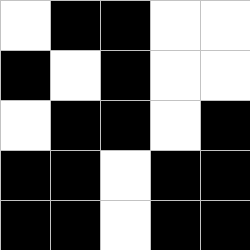[["white", "black", "black", "white", "white"], ["black", "white", "black", "white", "white"], ["white", "black", "black", "white", "black"], ["black", "black", "white", "black", "black"], ["black", "black", "white", "black", "black"]]